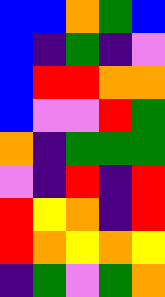[["blue", "blue", "orange", "green", "blue"], ["blue", "indigo", "green", "indigo", "violet"], ["blue", "red", "red", "orange", "orange"], ["blue", "violet", "violet", "red", "green"], ["orange", "indigo", "green", "green", "green"], ["violet", "indigo", "red", "indigo", "red"], ["red", "yellow", "orange", "indigo", "red"], ["red", "orange", "yellow", "orange", "yellow"], ["indigo", "green", "violet", "green", "orange"]]